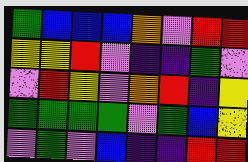[["green", "blue", "blue", "blue", "orange", "violet", "red", "red"], ["yellow", "yellow", "red", "violet", "indigo", "indigo", "green", "violet"], ["violet", "red", "yellow", "violet", "orange", "red", "indigo", "yellow"], ["green", "green", "green", "green", "violet", "green", "blue", "yellow"], ["violet", "green", "violet", "blue", "indigo", "indigo", "red", "red"]]